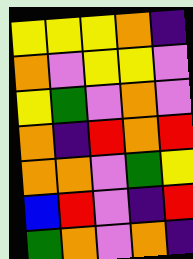[["yellow", "yellow", "yellow", "orange", "indigo"], ["orange", "violet", "yellow", "yellow", "violet"], ["yellow", "green", "violet", "orange", "violet"], ["orange", "indigo", "red", "orange", "red"], ["orange", "orange", "violet", "green", "yellow"], ["blue", "red", "violet", "indigo", "red"], ["green", "orange", "violet", "orange", "indigo"]]